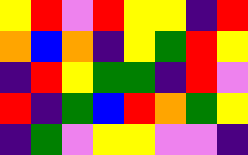[["yellow", "red", "violet", "red", "yellow", "yellow", "indigo", "red"], ["orange", "blue", "orange", "indigo", "yellow", "green", "red", "yellow"], ["indigo", "red", "yellow", "green", "green", "indigo", "red", "violet"], ["red", "indigo", "green", "blue", "red", "orange", "green", "yellow"], ["indigo", "green", "violet", "yellow", "yellow", "violet", "violet", "indigo"]]